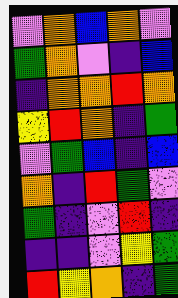[["violet", "orange", "blue", "orange", "violet"], ["green", "orange", "violet", "indigo", "blue"], ["indigo", "orange", "orange", "red", "orange"], ["yellow", "red", "orange", "indigo", "green"], ["violet", "green", "blue", "indigo", "blue"], ["orange", "indigo", "red", "green", "violet"], ["green", "indigo", "violet", "red", "indigo"], ["indigo", "indigo", "violet", "yellow", "green"], ["red", "yellow", "orange", "indigo", "green"]]